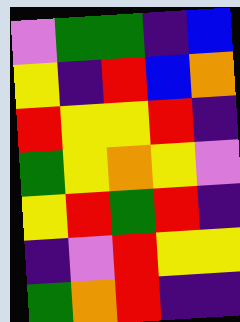[["violet", "green", "green", "indigo", "blue"], ["yellow", "indigo", "red", "blue", "orange"], ["red", "yellow", "yellow", "red", "indigo"], ["green", "yellow", "orange", "yellow", "violet"], ["yellow", "red", "green", "red", "indigo"], ["indigo", "violet", "red", "yellow", "yellow"], ["green", "orange", "red", "indigo", "indigo"]]